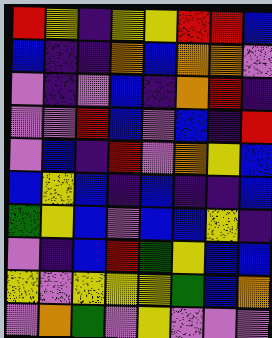[["red", "yellow", "indigo", "yellow", "yellow", "red", "red", "blue"], ["blue", "indigo", "indigo", "orange", "blue", "orange", "orange", "violet"], ["violet", "indigo", "violet", "blue", "indigo", "orange", "red", "indigo"], ["violet", "violet", "red", "blue", "violet", "blue", "indigo", "red"], ["violet", "blue", "indigo", "red", "violet", "orange", "yellow", "blue"], ["blue", "yellow", "blue", "indigo", "blue", "indigo", "indigo", "blue"], ["green", "yellow", "blue", "violet", "blue", "blue", "yellow", "indigo"], ["violet", "indigo", "blue", "red", "green", "yellow", "blue", "blue"], ["yellow", "violet", "yellow", "yellow", "yellow", "green", "blue", "orange"], ["violet", "orange", "green", "violet", "yellow", "violet", "violet", "violet"]]